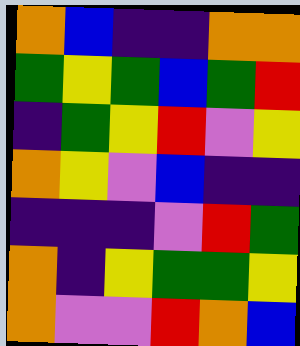[["orange", "blue", "indigo", "indigo", "orange", "orange"], ["green", "yellow", "green", "blue", "green", "red"], ["indigo", "green", "yellow", "red", "violet", "yellow"], ["orange", "yellow", "violet", "blue", "indigo", "indigo"], ["indigo", "indigo", "indigo", "violet", "red", "green"], ["orange", "indigo", "yellow", "green", "green", "yellow"], ["orange", "violet", "violet", "red", "orange", "blue"]]